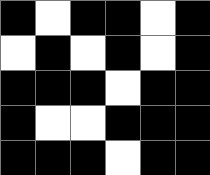[["black", "white", "black", "black", "white", "black"], ["white", "black", "white", "black", "white", "black"], ["black", "black", "black", "white", "black", "black"], ["black", "white", "white", "black", "black", "black"], ["black", "black", "black", "white", "black", "black"]]